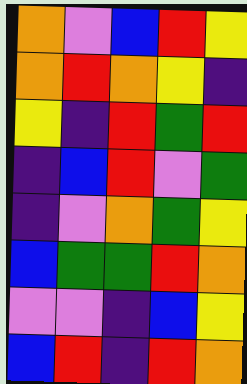[["orange", "violet", "blue", "red", "yellow"], ["orange", "red", "orange", "yellow", "indigo"], ["yellow", "indigo", "red", "green", "red"], ["indigo", "blue", "red", "violet", "green"], ["indigo", "violet", "orange", "green", "yellow"], ["blue", "green", "green", "red", "orange"], ["violet", "violet", "indigo", "blue", "yellow"], ["blue", "red", "indigo", "red", "orange"]]